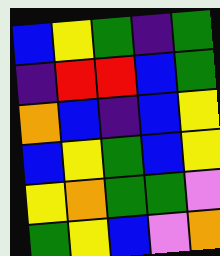[["blue", "yellow", "green", "indigo", "green"], ["indigo", "red", "red", "blue", "green"], ["orange", "blue", "indigo", "blue", "yellow"], ["blue", "yellow", "green", "blue", "yellow"], ["yellow", "orange", "green", "green", "violet"], ["green", "yellow", "blue", "violet", "orange"]]